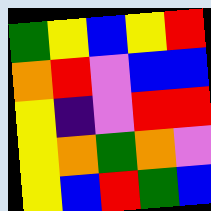[["green", "yellow", "blue", "yellow", "red"], ["orange", "red", "violet", "blue", "blue"], ["yellow", "indigo", "violet", "red", "red"], ["yellow", "orange", "green", "orange", "violet"], ["yellow", "blue", "red", "green", "blue"]]